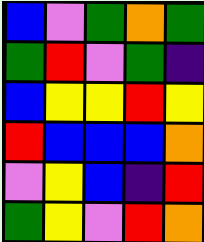[["blue", "violet", "green", "orange", "green"], ["green", "red", "violet", "green", "indigo"], ["blue", "yellow", "yellow", "red", "yellow"], ["red", "blue", "blue", "blue", "orange"], ["violet", "yellow", "blue", "indigo", "red"], ["green", "yellow", "violet", "red", "orange"]]